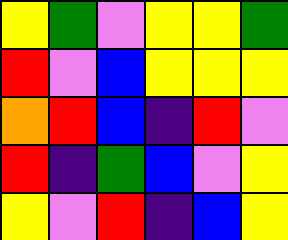[["yellow", "green", "violet", "yellow", "yellow", "green"], ["red", "violet", "blue", "yellow", "yellow", "yellow"], ["orange", "red", "blue", "indigo", "red", "violet"], ["red", "indigo", "green", "blue", "violet", "yellow"], ["yellow", "violet", "red", "indigo", "blue", "yellow"]]